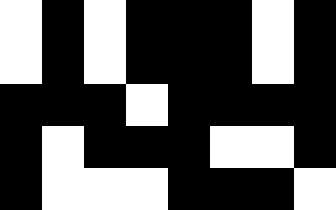[["white", "black", "white", "black", "black", "black", "white", "black"], ["white", "black", "white", "black", "black", "black", "white", "black"], ["black", "black", "black", "white", "black", "black", "black", "black"], ["black", "white", "black", "black", "black", "white", "white", "black"], ["black", "white", "white", "white", "black", "black", "black", "white"]]